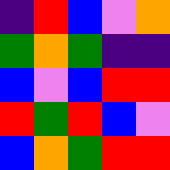[["indigo", "red", "blue", "violet", "orange"], ["green", "orange", "green", "indigo", "indigo"], ["blue", "violet", "blue", "red", "red"], ["red", "green", "red", "blue", "violet"], ["blue", "orange", "green", "red", "red"]]